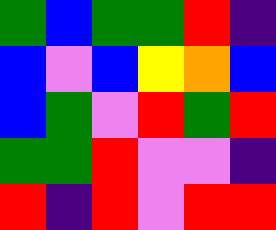[["green", "blue", "green", "green", "red", "indigo"], ["blue", "violet", "blue", "yellow", "orange", "blue"], ["blue", "green", "violet", "red", "green", "red"], ["green", "green", "red", "violet", "violet", "indigo"], ["red", "indigo", "red", "violet", "red", "red"]]